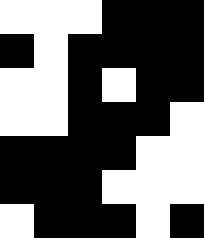[["white", "white", "white", "black", "black", "black"], ["black", "white", "black", "black", "black", "black"], ["white", "white", "black", "white", "black", "black"], ["white", "white", "black", "black", "black", "white"], ["black", "black", "black", "black", "white", "white"], ["black", "black", "black", "white", "white", "white"], ["white", "black", "black", "black", "white", "black"]]